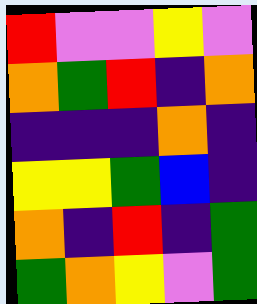[["red", "violet", "violet", "yellow", "violet"], ["orange", "green", "red", "indigo", "orange"], ["indigo", "indigo", "indigo", "orange", "indigo"], ["yellow", "yellow", "green", "blue", "indigo"], ["orange", "indigo", "red", "indigo", "green"], ["green", "orange", "yellow", "violet", "green"]]